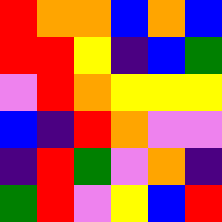[["red", "orange", "orange", "blue", "orange", "blue"], ["red", "red", "yellow", "indigo", "blue", "green"], ["violet", "red", "orange", "yellow", "yellow", "yellow"], ["blue", "indigo", "red", "orange", "violet", "violet"], ["indigo", "red", "green", "violet", "orange", "indigo"], ["green", "red", "violet", "yellow", "blue", "red"]]